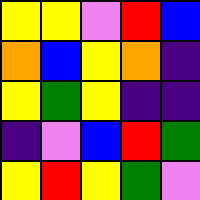[["yellow", "yellow", "violet", "red", "blue"], ["orange", "blue", "yellow", "orange", "indigo"], ["yellow", "green", "yellow", "indigo", "indigo"], ["indigo", "violet", "blue", "red", "green"], ["yellow", "red", "yellow", "green", "violet"]]